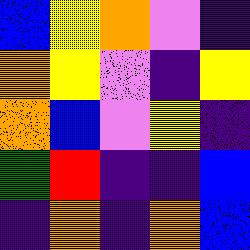[["blue", "yellow", "orange", "violet", "indigo"], ["orange", "yellow", "violet", "indigo", "yellow"], ["orange", "blue", "violet", "yellow", "indigo"], ["green", "red", "indigo", "indigo", "blue"], ["indigo", "orange", "indigo", "orange", "blue"]]